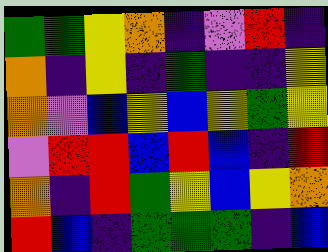[["green", "green", "yellow", "orange", "indigo", "violet", "red", "indigo"], ["orange", "indigo", "yellow", "indigo", "green", "indigo", "indigo", "yellow"], ["orange", "violet", "blue", "yellow", "blue", "yellow", "green", "yellow"], ["violet", "red", "red", "blue", "red", "blue", "indigo", "red"], ["orange", "indigo", "red", "green", "yellow", "blue", "yellow", "orange"], ["red", "blue", "indigo", "green", "green", "green", "indigo", "blue"]]